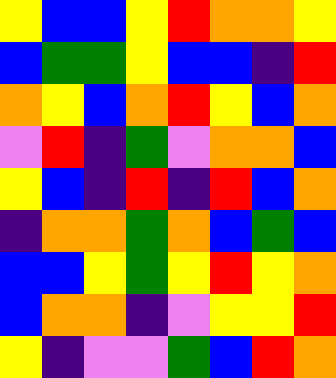[["yellow", "blue", "blue", "yellow", "red", "orange", "orange", "yellow"], ["blue", "green", "green", "yellow", "blue", "blue", "indigo", "red"], ["orange", "yellow", "blue", "orange", "red", "yellow", "blue", "orange"], ["violet", "red", "indigo", "green", "violet", "orange", "orange", "blue"], ["yellow", "blue", "indigo", "red", "indigo", "red", "blue", "orange"], ["indigo", "orange", "orange", "green", "orange", "blue", "green", "blue"], ["blue", "blue", "yellow", "green", "yellow", "red", "yellow", "orange"], ["blue", "orange", "orange", "indigo", "violet", "yellow", "yellow", "red"], ["yellow", "indigo", "violet", "violet", "green", "blue", "red", "orange"]]